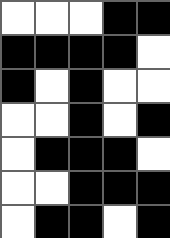[["white", "white", "white", "black", "black"], ["black", "black", "black", "black", "white"], ["black", "white", "black", "white", "white"], ["white", "white", "black", "white", "black"], ["white", "black", "black", "black", "white"], ["white", "white", "black", "black", "black"], ["white", "black", "black", "white", "black"]]